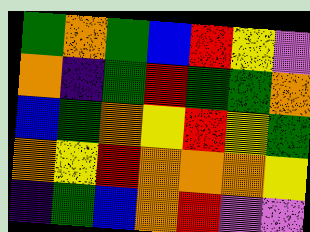[["green", "orange", "green", "blue", "red", "yellow", "violet"], ["orange", "indigo", "green", "red", "green", "green", "orange"], ["blue", "green", "orange", "yellow", "red", "yellow", "green"], ["orange", "yellow", "red", "orange", "orange", "orange", "yellow"], ["indigo", "green", "blue", "orange", "red", "violet", "violet"]]